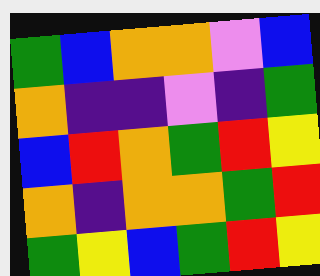[["green", "blue", "orange", "orange", "violet", "blue"], ["orange", "indigo", "indigo", "violet", "indigo", "green"], ["blue", "red", "orange", "green", "red", "yellow"], ["orange", "indigo", "orange", "orange", "green", "red"], ["green", "yellow", "blue", "green", "red", "yellow"]]